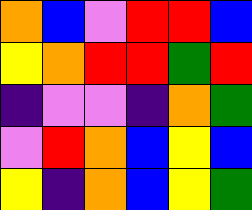[["orange", "blue", "violet", "red", "red", "blue"], ["yellow", "orange", "red", "red", "green", "red"], ["indigo", "violet", "violet", "indigo", "orange", "green"], ["violet", "red", "orange", "blue", "yellow", "blue"], ["yellow", "indigo", "orange", "blue", "yellow", "green"]]